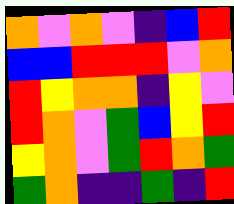[["orange", "violet", "orange", "violet", "indigo", "blue", "red"], ["blue", "blue", "red", "red", "red", "violet", "orange"], ["red", "yellow", "orange", "orange", "indigo", "yellow", "violet"], ["red", "orange", "violet", "green", "blue", "yellow", "red"], ["yellow", "orange", "violet", "green", "red", "orange", "green"], ["green", "orange", "indigo", "indigo", "green", "indigo", "red"]]